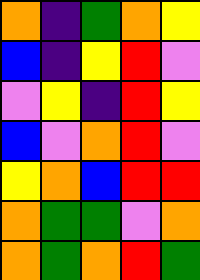[["orange", "indigo", "green", "orange", "yellow"], ["blue", "indigo", "yellow", "red", "violet"], ["violet", "yellow", "indigo", "red", "yellow"], ["blue", "violet", "orange", "red", "violet"], ["yellow", "orange", "blue", "red", "red"], ["orange", "green", "green", "violet", "orange"], ["orange", "green", "orange", "red", "green"]]